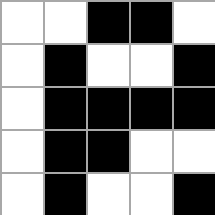[["white", "white", "black", "black", "white"], ["white", "black", "white", "white", "black"], ["white", "black", "black", "black", "black"], ["white", "black", "black", "white", "white"], ["white", "black", "white", "white", "black"]]